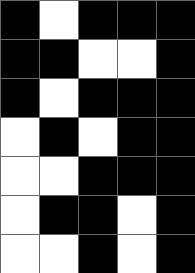[["black", "white", "black", "black", "black"], ["black", "black", "white", "white", "black"], ["black", "white", "black", "black", "black"], ["white", "black", "white", "black", "black"], ["white", "white", "black", "black", "black"], ["white", "black", "black", "white", "black"], ["white", "white", "black", "white", "black"]]